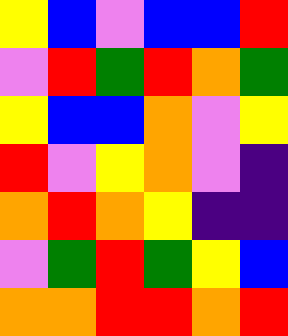[["yellow", "blue", "violet", "blue", "blue", "red"], ["violet", "red", "green", "red", "orange", "green"], ["yellow", "blue", "blue", "orange", "violet", "yellow"], ["red", "violet", "yellow", "orange", "violet", "indigo"], ["orange", "red", "orange", "yellow", "indigo", "indigo"], ["violet", "green", "red", "green", "yellow", "blue"], ["orange", "orange", "red", "red", "orange", "red"]]